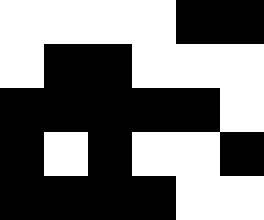[["white", "white", "white", "white", "black", "black"], ["white", "black", "black", "white", "white", "white"], ["black", "black", "black", "black", "black", "white"], ["black", "white", "black", "white", "white", "black"], ["black", "black", "black", "black", "white", "white"]]